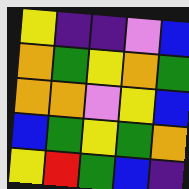[["yellow", "indigo", "indigo", "violet", "blue"], ["orange", "green", "yellow", "orange", "green"], ["orange", "orange", "violet", "yellow", "blue"], ["blue", "green", "yellow", "green", "orange"], ["yellow", "red", "green", "blue", "indigo"]]